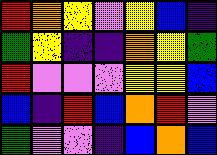[["red", "orange", "yellow", "violet", "yellow", "blue", "indigo"], ["green", "yellow", "indigo", "indigo", "orange", "yellow", "green"], ["red", "violet", "violet", "violet", "yellow", "yellow", "blue"], ["blue", "indigo", "red", "blue", "orange", "red", "violet"], ["green", "violet", "violet", "indigo", "blue", "orange", "blue"]]